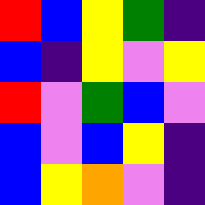[["red", "blue", "yellow", "green", "indigo"], ["blue", "indigo", "yellow", "violet", "yellow"], ["red", "violet", "green", "blue", "violet"], ["blue", "violet", "blue", "yellow", "indigo"], ["blue", "yellow", "orange", "violet", "indigo"]]